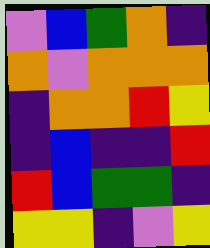[["violet", "blue", "green", "orange", "indigo"], ["orange", "violet", "orange", "orange", "orange"], ["indigo", "orange", "orange", "red", "yellow"], ["indigo", "blue", "indigo", "indigo", "red"], ["red", "blue", "green", "green", "indigo"], ["yellow", "yellow", "indigo", "violet", "yellow"]]